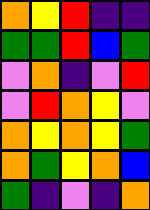[["orange", "yellow", "red", "indigo", "indigo"], ["green", "green", "red", "blue", "green"], ["violet", "orange", "indigo", "violet", "red"], ["violet", "red", "orange", "yellow", "violet"], ["orange", "yellow", "orange", "yellow", "green"], ["orange", "green", "yellow", "orange", "blue"], ["green", "indigo", "violet", "indigo", "orange"]]